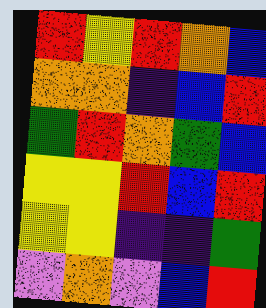[["red", "yellow", "red", "orange", "blue"], ["orange", "orange", "indigo", "blue", "red"], ["green", "red", "orange", "green", "blue"], ["yellow", "yellow", "red", "blue", "red"], ["yellow", "yellow", "indigo", "indigo", "green"], ["violet", "orange", "violet", "blue", "red"]]